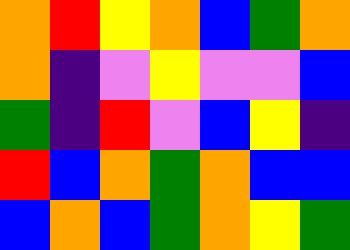[["orange", "red", "yellow", "orange", "blue", "green", "orange"], ["orange", "indigo", "violet", "yellow", "violet", "violet", "blue"], ["green", "indigo", "red", "violet", "blue", "yellow", "indigo"], ["red", "blue", "orange", "green", "orange", "blue", "blue"], ["blue", "orange", "blue", "green", "orange", "yellow", "green"]]